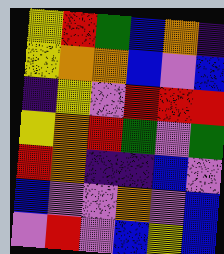[["yellow", "red", "green", "blue", "orange", "indigo"], ["yellow", "orange", "orange", "blue", "violet", "blue"], ["indigo", "yellow", "violet", "red", "red", "red"], ["yellow", "orange", "red", "green", "violet", "green"], ["red", "orange", "indigo", "indigo", "blue", "violet"], ["blue", "violet", "violet", "orange", "violet", "blue"], ["violet", "red", "violet", "blue", "yellow", "blue"]]